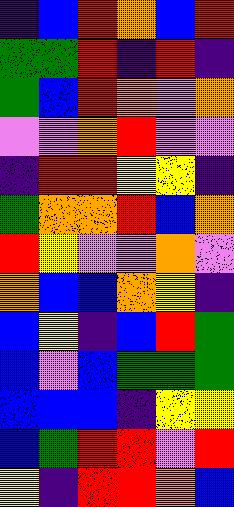[["indigo", "blue", "red", "orange", "blue", "red"], ["green", "green", "red", "indigo", "red", "indigo"], ["green", "blue", "red", "orange", "violet", "orange"], ["violet", "violet", "orange", "red", "violet", "violet"], ["indigo", "red", "red", "yellow", "yellow", "indigo"], ["green", "orange", "orange", "red", "blue", "orange"], ["red", "yellow", "violet", "violet", "orange", "violet"], ["orange", "blue", "blue", "orange", "yellow", "indigo"], ["blue", "yellow", "indigo", "blue", "red", "green"], ["blue", "violet", "blue", "green", "green", "green"], ["blue", "blue", "blue", "indigo", "yellow", "yellow"], ["blue", "green", "red", "red", "violet", "red"], ["yellow", "indigo", "red", "red", "orange", "blue"]]